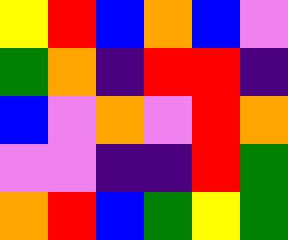[["yellow", "red", "blue", "orange", "blue", "violet"], ["green", "orange", "indigo", "red", "red", "indigo"], ["blue", "violet", "orange", "violet", "red", "orange"], ["violet", "violet", "indigo", "indigo", "red", "green"], ["orange", "red", "blue", "green", "yellow", "green"]]